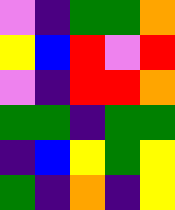[["violet", "indigo", "green", "green", "orange"], ["yellow", "blue", "red", "violet", "red"], ["violet", "indigo", "red", "red", "orange"], ["green", "green", "indigo", "green", "green"], ["indigo", "blue", "yellow", "green", "yellow"], ["green", "indigo", "orange", "indigo", "yellow"]]